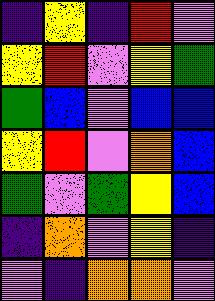[["indigo", "yellow", "indigo", "red", "violet"], ["yellow", "red", "violet", "yellow", "green"], ["green", "blue", "violet", "blue", "blue"], ["yellow", "red", "violet", "orange", "blue"], ["green", "violet", "green", "yellow", "blue"], ["indigo", "orange", "violet", "yellow", "indigo"], ["violet", "indigo", "orange", "orange", "violet"]]